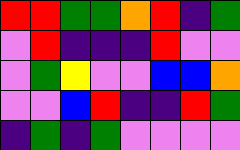[["red", "red", "green", "green", "orange", "red", "indigo", "green"], ["violet", "red", "indigo", "indigo", "indigo", "red", "violet", "violet"], ["violet", "green", "yellow", "violet", "violet", "blue", "blue", "orange"], ["violet", "violet", "blue", "red", "indigo", "indigo", "red", "green"], ["indigo", "green", "indigo", "green", "violet", "violet", "violet", "violet"]]